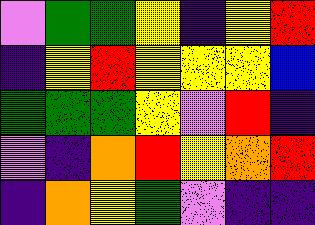[["violet", "green", "green", "yellow", "indigo", "yellow", "red"], ["indigo", "yellow", "red", "yellow", "yellow", "yellow", "blue"], ["green", "green", "green", "yellow", "violet", "red", "indigo"], ["violet", "indigo", "orange", "red", "yellow", "orange", "red"], ["indigo", "orange", "yellow", "green", "violet", "indigo", "indigo"]]